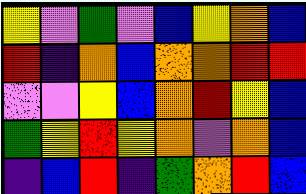[["yellow", "violet", "green", "violet", "blue", "yellow", "orange", "blue"], ["red", "indigo", "orange", "blue", "orange", "orange", "red", "red"], ["violet", "violet", "yellow", "blue", "orange", "red", "yellow", "blue"], ["green", "yellow", "red", "yellow", "orange", "violet", "orange", "blue"], ["indigo", "blue", "red", "indigo", "green", "orange", "red", "blue"]]